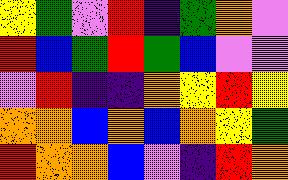[["yellow", "green", "violet", "red", "indigo", "green", "orange", "violet"], ["red", "blue", "green", "red", "green", "blue", "violet", "violet"], ["violet", "red", "indigo", "indigo", "orange", "yellow", "red", "yellow"], ["orange", "orange", "blue", "orange", "blue", "orange", "yellow", "green"], ["red", "orange", "orange", "blue", "violet", "indigo", "red", "orange"]]